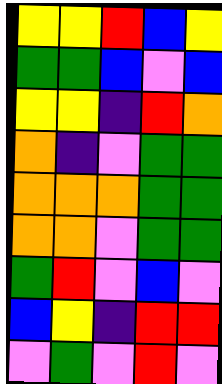[["yellow", "yellow", "red", "blue", "yellow"], ["green", "green", "blue", "violet", "blue"], ["yellow", "yellow", "indigo", "red", "orange"], ["orange", "indigo", "violet", "green", "green"], ["orange", "orange", "orange", "green", "green"], ["orange", "orange", "violet", "green", "green"], ["green", "red", "violet", "blue", "violet"], ["blue", "yellow", "indigo", "red", "red"], ["violet", "green", "violet", "red", "violet"]]